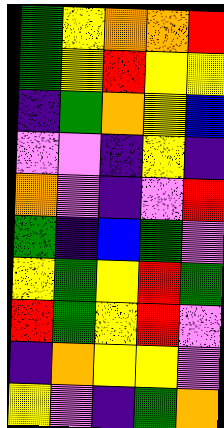[["green", "yellow", "orange", "orange", "red"], ["green", "yellow", "red", "yellow", "yellow"], ["indigo", "green", "orange", "yellow", "blue"], ["violet", "violet", "indigo", "yellow", "indigo"], ["orange", "violet", "indigo", "violet", "red"], ["green", "indigo", "blue", "green", "violet"], ["yellow", "green", "yellow", "red", "green"], ["red", "green", "yellow", "red", "violet"], ["indigo", "orange", "yellow", "yellow", "violet"], ["yellow", "violet", "indigo", "green", "orange"]]